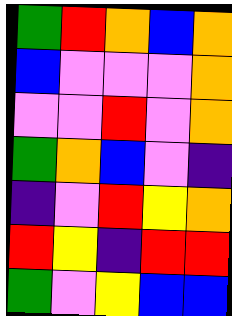[["green", "red", "orange", "blue", "orange"], ["blue", "violet", "violet", "violet", "orange"], ["violet", "violet", "red", "violet", "orange"], ["green", "orange", "blue", "violet", "indigo"], ["indigo", "violet", "red", "yellow", "orange"], ["red", "yellow", "indigo", "red", "red"], ["green", "violet", "yellow", "blue", "blue"]]